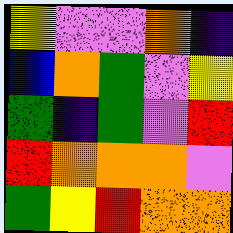[["yellow", "violet", "violet", "orange", "indigo"], ["blue", "orange", "green", "violet", "yellow"], ["green", "indigo", "green", "violet", "red"], ["red", "orange", "orange", "orange", "violet"], ["green", "yellow", "red", "orange", "orange"]]